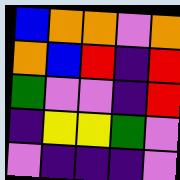[["blue", "orange", "orange", "violet", "orange"], ["orange", "blue", "red", "indigo", "red"], ["green", "violet", "violet", "indigo", "red"], ["indigo", "yellow", "yellow", "green", "violet"], ["violet", "indigo", "indigo", "indigo", "violet"]]